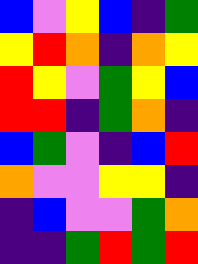[["blue", "violet", "yellow", "blue", "indigo", "green"], ["yellow", "red", "orange", "indigo", "orange", "yellow"], ["red", "yellow", "violet", "green", "yellow", "blue"], ["red", "red", "indigo", "green", "orange", "indigo"], ["blue", "green", "violet", "indigo", "blue", "red"], ["orange", "violet", "violet", "yellow", "yellow", "indigo"], ["indigo", "blue", "violet", "violet", "green", "orange"], ["indigo", "indigo", "green", "red", "green", "red"]]